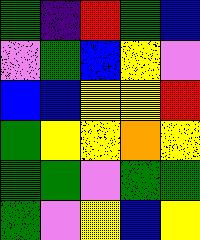[["green", "indigo", "red", "green", "blue"], ["violet", "green", "blue", "yellow", "violet"], ["blue", "blue", "yellow", "yellow", "red"], ["green", "yellow", "yellow", "orange", "yellow"], ["green", "green", "violet", "green", "green"], ["green", "violet", "yellow", "blue", "yellow"]]